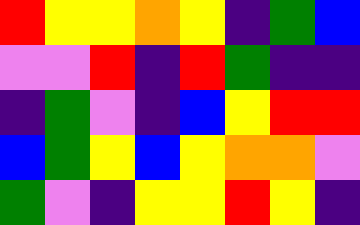[["red", "yellow", "yellow", "orange", "yellow", "indigo", "green", "blue"], ["violet", "violet", "red", "indigo", "red", "green", "indigo", "indigo"], ["indigo", "green", "violet", "indigo", "blue", "yellow", "red", "red"], ["blue", "green", "yellow", "blue", "yellow", "orange", "orange", "violet"], ["green", "violet", "indigo", "yellow", "yellow", "red", "yellow", "indigo"]]